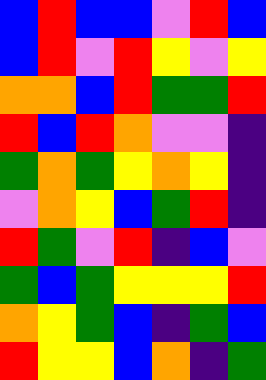[["blue", "red", "blue", "blue", "violet", "red", "blue"], ["blue", "red", "violet", "red", "yellow", "violet", "yellow"], ["orange", "orange", "blue", "red", "green", "green", "red"], ["red", "blue", "red", "orange", "violet", "violet", "indigo"], ["green", "orange", "green", "yellow", "orange", "yellow", "indigo"], ["violet", "orange", "yellow", "blue", "green", "red", "indigo"], ["red", "green", "violet", "red", "indigo", "blue", "violet"], ["green", "blue", "green", "yellow", "yellow", "yellow", "red"], ["orange", "yellow", "green", "blue", "indigo", "green", "blue"], ["red", "yellow", "yellow", "blue", "orange", "indigo", "green"]]